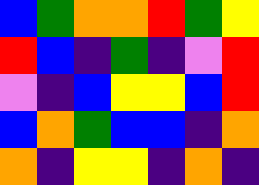[["blue", "green", "orange", "orange", "red", "green", "yellow"], ["red", "blue", "indigo", "green", "indigo", "violet", "red"], ["violet", "indigo", "blue", "yellow", "yellow", "blue", "red"], ["blue", "orange", "green", "blue", "blue", "indigo", "orange"], ["orange", "indigo", "yellow", "yellow", "indigo", "orange", "indigo"]]